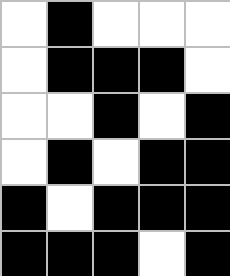[["white", "black", "white", "white", "white"], ["white", "black", "black", "black", "white"], ["white", "white", "black", "white", "black"], ["white", "black", "white", "black", "black"], ["black", "white", "black", "black", "black"], ["black", "black", "black", "white", "black"]]